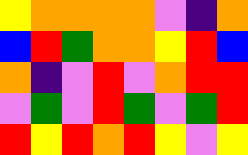[["yellow", "orange", "orange", "orange", "orange", "violet", "indigo", "orange"], ["blue", "red", "green", "orange", "orange", "yellow", "red", "blue"], ["orange", "indigo", "violet", "red", "violet", "orange", "red", "red"], ["violet", "green", "violet", "red", "green", "violet", "green", "red"], ["red", "yellow", "red", "orange", "red", "yellow", "violet", "yellow"]]